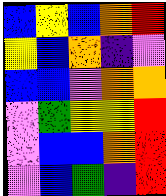[["blue", "yellow", "blue", "orange", "red"], ["yellow", "blue", "orange", "indigo", "violet"], ["blue", "blue", "violet", "orange", "orange"], ["violet", "green", "yellow", "yellow", "red"], ["violet", "blue", "blue", "orange", "red"], ["violet", "blue", "green", "indigo", "red"]]